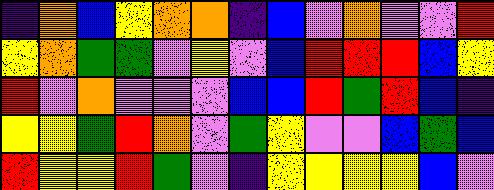[["indigo", "orange", "blue", "yellow", "orange", "orange", "indigo", "blue", "violet", "orange", "violet", "violet", "red"], ["yellow", "orange", "green", "green", "violet", "yellow", "violet", "blue", "red", "red", "red", "blue", "yellow"], ["red", "violet", "orange", "violet", "violet", "violet", "blue", "blue", "red", "green", "red", "blue", "indigo"], ["yellow", "yellow", "green", "red", "orange", "violet", "green", "yellow", "violet", "violet", "blue", "green", "blue"], ["red", "yellow", "yellow", "red", "green", "violet", "indigo", "yellow", "yellow", "yellow", "yellow", "blue", "violet"]]